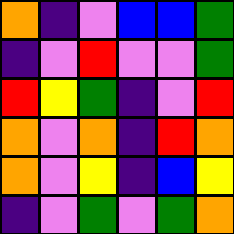[["orange", "indigo", "violet", "blue", "blue", "green"], ["indigo", "violet", "red", "violet", "violet", "green"], ["red", "yellow", "green", "indigo", "violet", "red"], ["orange", "violet", "orange", "indigo", "red", "orange"], ["orange", "violet", "yellow", "indigo", "blue", "yellow"], ["indigo", "violet", "green", "violet", "green", "orange"]]